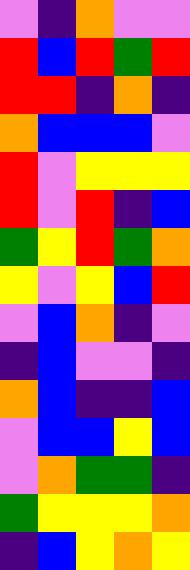[["violet", "indigo", "orange", "violet", "violet"], ["red", "blue", "red", "green", "red"], ["red", "red", "indigo", "orange", "indigo"], ["orange", "blue", "blue", "blue", "violet"], ["red", "violet", "yellow", "yellow", "yellow"], ["red", "violet", "red", "indigo", "blue"], ["green", "yellow", "red", "green", "orange"], ["yellow", "violet", "yellow", "blue", "red"], ["violet", "blue", "orange", "indigo", "violet"], ["indigo", "blue", "violet", "violet", "indigo"], ["orange", "blue", "indigo", "indigo", "blue"], ["violet", "blue", "blue", "yellow", "blue"], ["violet", "orange", "green", "green", "indigo"], ["green", "yellow", "yellow", "yellow", "orange"], ["indigo", "blue", "yellow", "orange", "yellow"]]